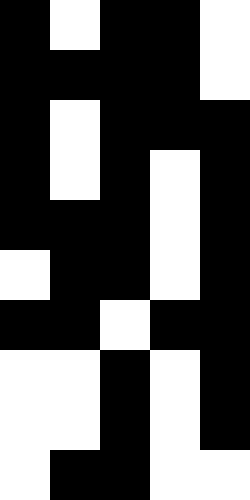[["black", "white", "black", "black", "white"], ["black", "black", "black", "black", "white"], ["black", "white", "black", "black", "black"], ["black", "white", "black", "white", "black"], ["black", "black", "black", "white", "black"], ["white", "black", "black", "white", "black"], ["black", "black", "white", "black", "black"], ["white", "white", "black", "white", "black"], ["white", "white", "black", "white", "black"], ["white", "black", "black", "white", "white"]]